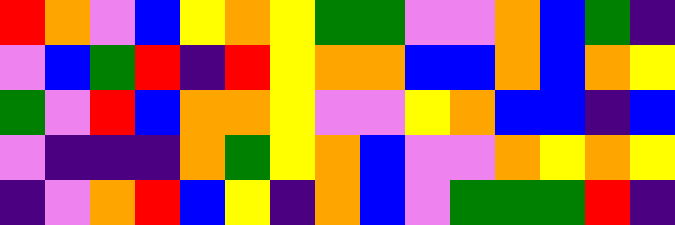[["red", "orange", "violet", "blue", "yellow", "orange", "yellow", "green", "green", "violet", "violet", "orange", "blue", "green", "indigo"], ["violet", "blue", "green", "red", "indigo", "red", "yellow", "orange", "orange", "blue", "blue", "orange", "blue", "orange", "yellow"], ["green", "violet", "red", "blue", "orange", "orange", "yellow", "violet", "violet", "yellow", "orange", "blue", "blue", "indigo", "blue"], ["violet", "indigo", "indigo", "indigo", "orange", "green", "yellow", "orange", "blue", "violet", "violet", "orange", "yellow", "orange", "yellow"], ["indigo", "violet", "orange", "red", "blue", "yellow", "indigo", "orange", "blue", "violet", "green", "green", "green", "red", "indigo"]]